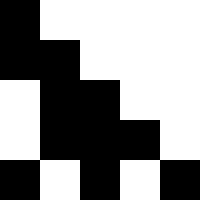[["black", "white", "white", "white", "white"], ["black", "black", "white", "white", "white"], ["white", "black", "black", "white", "white"], ["white", "black", "black", "black", "white"], ["black", "white", "black", "white", "black"]]